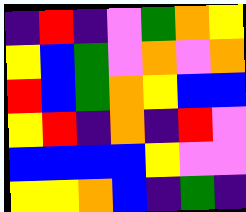[["indigo", "red", "indigo", "violet", "green", "orange", "yellow"], ["yellow", "blue", "green", "violet", "orange", "violet", "orange"], ["red", "blue", "green", "orange", "yellow", "blue", "blue"], ["yellow", "red", "indigo", "orange", "indigo", "red", "violet"], ["blue", "blue", "blue", "blue", "yellow", "violet", "violet"], ["yellow", "yellow", "orange", "blue", "indigo", "green", "indigo"]]